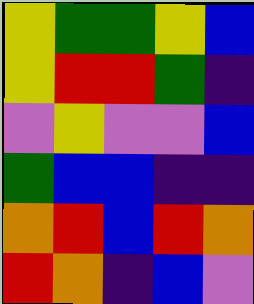[["yellow", "green", "green", "yellow", "blue"], ["yellow", "red", "red", "green", "indigo"], ["violet", "yellow", "violet", "violet", "blue"], ["green", "blue", "blue", "indigo", "indigo"], ["orange", "red", "blue", "red", "orange"], ["red", "orange", "indigo", "blue", "violet"]]